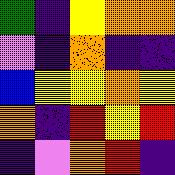[["green", "indigo", "yellow", "orange", "orange"], ["violet", "indigo", "orange", "indigo", "indigo"], ["blue", "yellow", "yellow", "orange", "yellow"], ["orange", "indigo", "red", "yellow", "red"], ["indigo", "violet", "orange", "red", "indigo"]]